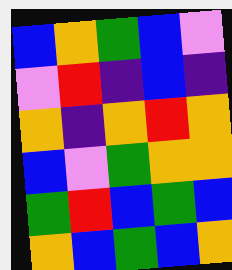[["blue", "orange", "green", "blue", "violet"], ["violet", "red", "indigo", "blue", "indigo"], ["orange", "indigo", "orange", "red", "orange"], ["blue", "violet", "green", "orange", "orange"], ["green", "red", "blue", "green", "blue"], ["orange", "blue", "green", "blue", "orange"]]